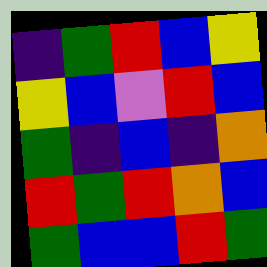[["indigo", "green", "red", "blue", "yellow"], ["yellow", "blue", "violet", "red", "blue"], ["green", "indigo", "blue", "indigo", "orange"], ["red", "green", "red", "orange", "blue"], ["green", "blue", "blue", "red", "green"]]